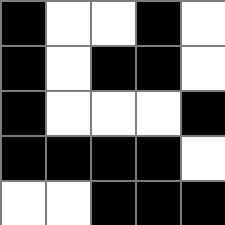[["black", "white", "white", "black", "white"], ["black", "white", "black", "black", "white"], ["black", "white", "white", "white", "black"], ["black", "black", "black", "black", "white"], ["white", "white", "black", "black", "black"]]